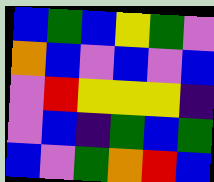[["blue", "green", "blue", "yellow", "green", "violet"], ["orange", "blue", "violet", "blue", "violet", "blue"], ["violet", "red", "yellow", "yellow", "yellow", "indigo"], ["violet", "blue", "indigo", "green", "blue", "green"], ["blue", "violet", "green", "orange", "red", "blue"]]